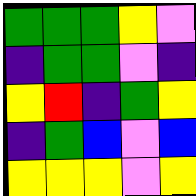[["green", "green", "green", "yellow", "violet"], ["indigo", "green", "green", "violet", "indigo"], ["yellow", "red", "indigo", "green", "yellow"], ["indigo", "green", "blue", "violet", "blue"], ["yellow", "yellow", "yellow", "violet", "yellow"]]